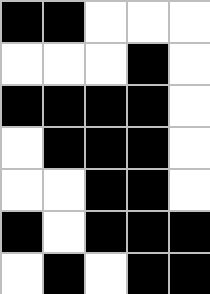[["black", "black", "white", "white", "white"], ["white", "white", "white", "black", "white"], ["black", "black", "black", "black", "white"], ["white", "black", "black", "black", "white"], ["white", "white", "black", "black", "white"], ["black", "white", "black", "black", "black"], ["white", "black", "white", "black", "black"]]